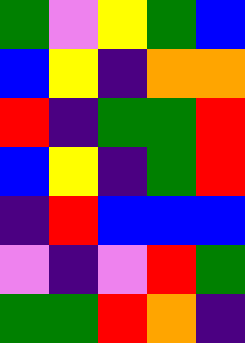[["green", "violet", "yellow", "green", "blue"], ["blue", "yellow", "indigo", "orange", "orange"], ["red", "indigo", "green", "green", "red"], ["blue", "yellow", "indigo", "green", "red"], ["indigo", "red", "blue", "blue", "blue"], ["violet", "indigo", "violet", "red", "green"], ["green", "green", "red", "orange", "indigo"]]